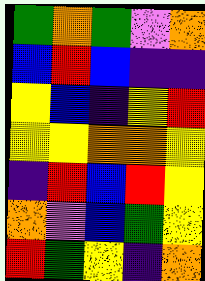[["green", "orange", "green", "violet", "orange"], ["blue", "red", "blue", "indigo", "indigo"], ["yellow", "blue", "indigo", "yellow", "red"], ["yellow", "yellow", "orange", "orange", "yellow"], ["indigo", "red", "blue", "red", "yellow"], ["orange", "violet", "blue", "green", "yellow"], ["red", "green", "yellow", "indigo", "orange"]]